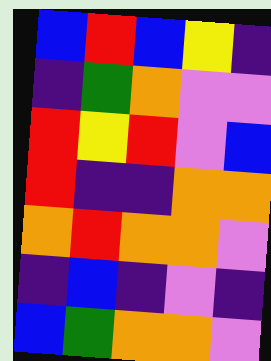[["blue", "red", "blue", "yellow", "indigo"], ["indigo", "green", "orange", "violet", "violet"], ["red", "yellow", "red", "violet", "blue"], ["red", "indigo", "indigo", "orange", "orange"], ["orange", "red", "orange", "orange", "violet"], ["indigo", "blue", "indigo", "violet", "indigo"], ["blue", "green", "orange", "orange", "violet"]]